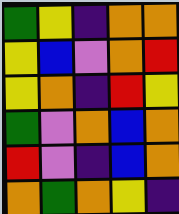[["green", "yellow", "indigo", "orange", "orange"], ["yellow", "blue", "violet", "orange", "red"], ["yellow", "orange", "indigo", "red", "yellow"], ["green", "violet", "orange", "blue", "orange"], ["red", "violet", "indigo", "blue", "orange"], ["orange", "green", "orange", "yellow", "indigo"]]